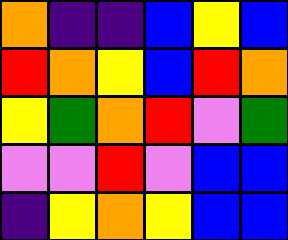[["orange", "indigo", "indigo", "blue", "yellow", "blue"], ["red", "orange", "yellow", "blue", "red", "orange"], ["yellow", "green", "orange", "red", "violet", "green"], ["violet", "violet", "red", "violet", "blue", "blue"], ["indigo", "yellow", "orange", "yellow", "blue", "blue"]]